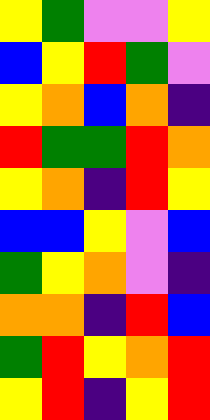[["yellow", "green", "violet", "violet", "yellow"], ["blue", "yellow", "red", "green", "violet"], ["yellow", "orange", "blue", "orange", "indigo"], ["red", "green", "green", "red", "orange"], ["yellow", "orange", "indigo", "red", "yellow"], ["blue", "blue", "yellow", "violet", "blue"], ["green", "yellow", "orange", "violet", "indigo"], ["orange", "orange", "indigo", "red", "blue"], ["green", "red", "yellow", "orange", "red"], ["yellow", "red", "indigo", "yellow", "red"]]